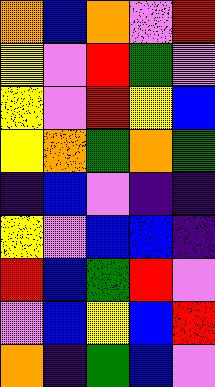[["orange", "blue", "orange", "violet", "red"], ["yellow", "violet", "red", "green", "violet"], ["yellow", "violet", "red", "yellow", "blue"], ["yellow", "orange", "green", "orange", "green"], ["indigo", "blue", "violet", "indigo", "indigo"], ["yellow", "violet", "blue", "blue", "indigo"], ["red", "blue", "green", "red", "violet"], ["violet", "blue", "yellow", "blue", "red"], ["orange", "indigo", "green", "blue", "violet"]]